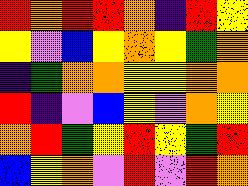[["red", "orange", "red", "red", "orange", "indigo", "red", "yellow"], ["yellow", "violet", "blue", "yellow", "orange", "yellow", "green", "orange"], ["indigo", "green", "orange", "orange", "yellow", "yellow", "orange", "orange"], ["red", "indigo", "violet", "blue", "yellow", "violet", "orange", "yellow"], ["orange", "red", "green", "yellow", "red", "yellow", "green", "red"], ["blue", "yellow", "orange", "violet", "red", "violet", "red", "orange"]]